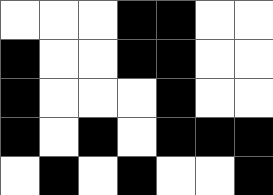[["white", "white", "white", "black", "black", "white", "white"], ["black", "white", "white", "black", "black", "white", "white"], ["black", "white", "white", "white", "black", "white", "white"], ["black", "white", "black", "white", "black", "black", "black"], ["white", "black", "white", "black", "white", "white", "black"]]